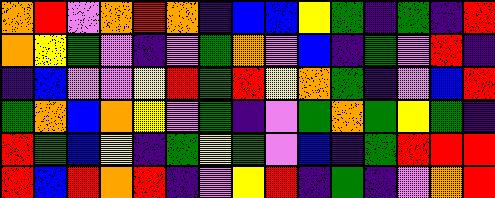[["orange", "red", "violet", "orange", "red", "orange", "indigo", "blue", "blue", "yellow", "green", "indigo", "green", "indigo", "red"], ["orange", "yellow", "green", "violet", "indigo", "violet", "green", "orange", "violet", "blue", "indigo", "green", "violet", "red", "indigo"], ["indigo", "blue", "violet", "violet", "yellow", "red", "green", "red", "yellow", "orange", "green", "indigo", "violet", "blue", "red"], ["green", "orange", "blue", "orange", "yellow", "violet", "green", "indigo", "violet", "green", "orange", "green", "yellow", "green", "indigo"], ["red", "green", "blue", "yellow", "indigo", "green", "yellow", "green", "violet", "blue", "indigo", "green", "red", "red", "red"], ["red", "blue", "red", "orange", "red", "indigo", "violet", "yellow", "red", "indigo", "green", "indigo", "violet", "orange", "red"]]